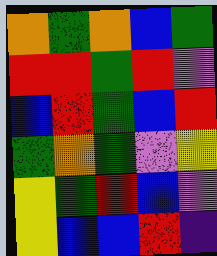[["orange", "green", "orange", "blue", "green"], ["red", "red", "green", "red", "violet"], ["blue", "red", "green", "blue", "red"], ["green", "orange", "green", "violet", "yellow"], ["yellow", "green", "red", "blue", "violet"], ["yellow", "blue", "blue", "red", "indigo"]]